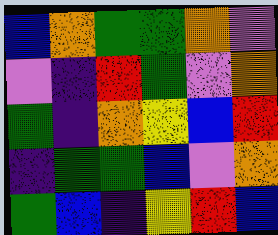[["blue", "orange", "green", "green", "orange", "violet"], ["violet", "indigo", "red", "green", "violet", "orange"], ["green", "indigo", "orange", "yellow", "blue", "red"], ["indigo", "green", "green", "blue", "violet", "orange"], ["green", "blue", "indigo", "yellow", "red", "blue"]]